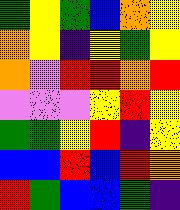[["green", "yellow", "green", "blue", "orange", "yellow"], ["orange", "yellow", "indigo", "yellow", "green", "yellow"], ["orange", "violet", "red", "red", "orange", "red"], ["violet", "violet", "violet", "yellow", "red", "yellow"], ["green", "green", "yellow", "red", "indigo", "yellow"], ["blue", "blue", "red", "blue", "red", "orange"], ["red", "green", "blue", "blue", "green", "indigo"]]